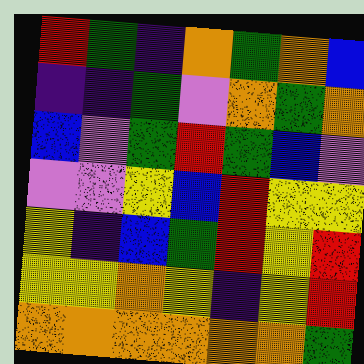[["red", "green", "indigo", "orange", "green", "orange", "blue"], ["indigo", "indigo", "green", "violet", "orange", "green", "orange"], ["blue", "violet", "green", "red", "green", "blue", "violet"], ["violet", "violet", "yellow", "blue", "red", "yellow", "yellow"], ["yellow", "indigo", "blue", "green", "red", "yellow", "red"], ["yellow", "yellow", "orange", "yellow", "indigo", "yellow", "red"], ["orange", "orange", "orange", "orange", "orange", "orange", "green"]]